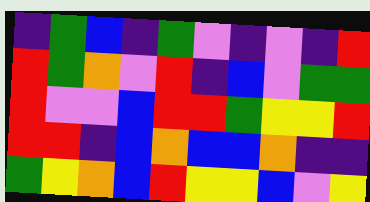[["indigo", "green", "blue", "indigo", "green", "violet", "indigo", "violet", "indigo", "red"], ["red", "green", "orange", "violet", "red", "indigo", "blue", "violet", "green", "green"], ["red", "violet", "violet", "blue", "red", "red", "green", "yellow", "yellow", "red"], ["red", "red", "indigo", "blue", "orange", "blue", "blue", "orange", "indigo", "indigo"], ["green", "yellow", "orange", "blue", "red", "yellow", "yellow", "blue", "violet", "yellow"]]